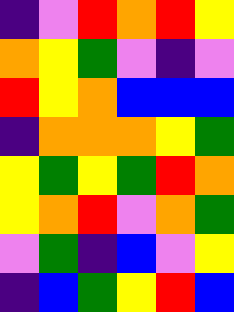[["indigo", "violet", "red", "orange", "red", "yellow"], ["orange", "yellow", "green", "violet", "indigo", "violet"], ["red", "yellow", "orange", "blue", "blue", "blue"], ["indigo", "orange", "orange", "orange", "yellow", "green"], ["yellow", "green", "yellow", "green", "red", "orange"], ["yellow", "orange", "red", "violet", "orange", "green"], ["violet", "green", "indigo", "blue", "violet", "yellow"], ["indigo", "blue", "green", "yellow", "red", "blue"]]